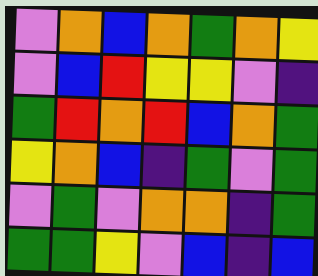[["violet", "orange", "blue", "orange", "green", "orange", "yellow"], ["violet", "blue", "red", "yellow", "yellow", "violet", "indigo"], ["green", "red", "orange", "red", "blue", "orange", "green"], ["yellow", "orange", "blue", "indigo", "green", "violet", "green"], ["violet", "green", "violet", "orange", "orange", "indigo", "green"], ["green", "green", "yellow", "violet", "blue", "indigo", "blue"]]